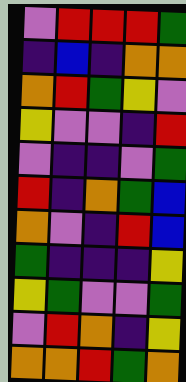[["violet", "red", "red", "red", "green"], ["indigo", "blue", "indigo", "orange", "orange"], ["orange", "red", "green", "yellow", "violet"], ["yellow", "violet", "violet", "indigo", "red"], ["violet", "indigo", "indigo", "violet", "green"], ["red", "indigo", "orange", "green", "blue"], ["orange", "violet", "indigo", "red", "blue"], ["green", "indigo", "indigo", "indigo", "yellow"], ["yellow", "green", "violet", "violet", "green"], ["violet", "red", "orange", "indigo", "yellow"], ["orange", "orange", "red", "green", "orange"]]